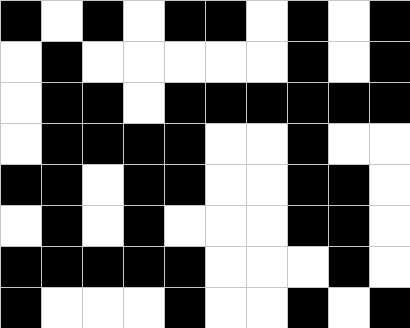[["black", "white", "black", "white", "black", "black", "white", "black", "white", "black"], ["white", "black", "white", "white", "white", "white", "white", "black", "white", "black"], ["white", "black", "black", "white", "black", "black", "black", "black", "black", "black"], ["white", "black", "black", "black", "black", "white", "white", "black", "white", "white"], ["black", "black", "white", "black", "black", "white", "white", "black", "black", "white"], ["white", "black", "white", "black", "white", "white", "white", "black", "black", "white"], ["black", "black", "black", "black", "black", "white", "white", "white", "black", "white"], ["black", "white", "white", "white", "black", "white", "white", "black", "white", "black"]]